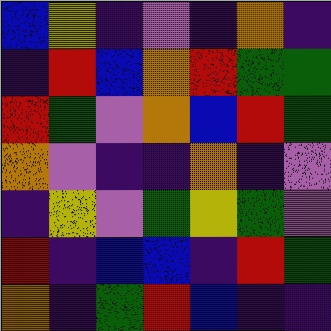[["blue", "yellow", "indigo", "violet", "indigo", "orange", "indigo"], ["indigo", "red", "blue", "orange", "red", "green", "green"], ["red", "green", "violet", "orange", "blue", "red", "green"], ["orange", "violet", "indigo", "indigo", "orange", "indigo", "violet"], ["indigo", "yellow", "violet", "green", "yellow", "green", "violet"], ["red", "indigo", "blue", "blue", "indigo", "red", "green"], ["orange", "indigo", "green", "red", "blue", "indigo", "indigo"]]